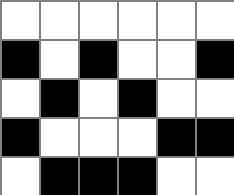[["white", "white", "white", "white", "white", "white"], ["black", "white", "black", "white", "white", "black"], ["white", "black", "white", "black", "white", "white"], ["black", "white", "white", "white", "black", "black"], ["white", "black", "black", "black", "white", "white"]]